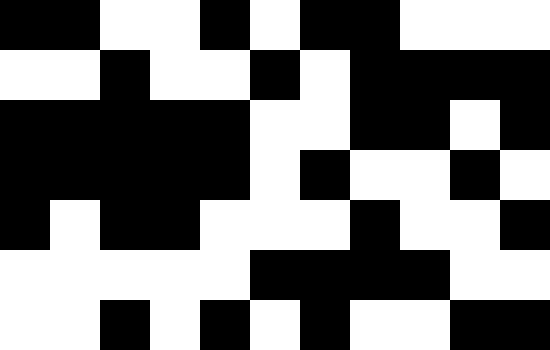[["black", "black", "white", "white", "black", "white", "black", "black", "white", "white", "white"], ["white", "white", "black", "white", "white", "black", "white", "black", "black", "black", "black"], ["black", "black", "black", "black", "black", "white", "white", "black", "black", "white", "black"], ["black", "black", "black", "black", "black", "white", "black", "white", "white", "black", "white"], ["black", "white", "black", "black", "white", "white", "white", "black", "white", "white", "black"], ["white", "white", "white", "white", "white", "black", "black", "black", "black", "white", "white"], ["white", "white", "black", "white", "black", "white", "black", "white", "white", "black", "black"]]